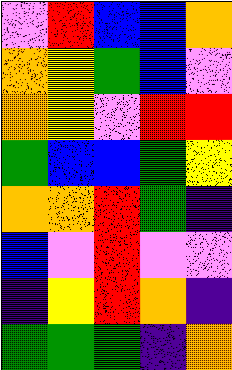[["violet", "red", "blue", "blue", "orange"], ["orange", "yellow", "green", "blue", "violet"], ["orange", "yellow", "violet", "red", "red"], ["green", "blue", "blue", "green", "yellow"], ["orange", "orange", "red", "green", "indigo"], ["blue", "violet", "red", "violet", "violet"], ["indigo", "yellow", "red", "orange", "indigo"], ["green", "green", "green", "indigo", "orange"]]